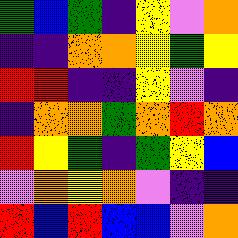[["green", "blue", "green", "indigo", "yellow", "violet", "orange"], ["indigo", "indigo", "orange", "orange", "yellow", "green", "yellow"], ["red", "red", "indigo", "indigo", "yellow", "violet", "indigo"], ["indigo", "orange", "orange", "green", "orange", "red", "orange"], ["red", "yellow", "green", "indigo", "green", "yellow", "blue"], ["violet", "orange", "yellow", "orange", "violet", "indigo", "indigo"], ["red", "blue", "red", "blue", "blue", "violet", "orange"]]